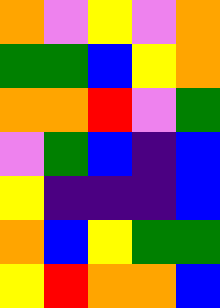[["orange", "violet", "yellow", "violet", "orange"], ["green", "green", "blue", "yellow", "orange"], ["orange", "orange", "red", "violet", "green"], ["violet", "green", "blue", "indigo", "blue"], ["yellow", "indigo", "indigo", "indigo", "blue"], ["orange", "blue", "yellow", "green", "green"], ["yellow", "red", "orange", "orange", "blue"]]